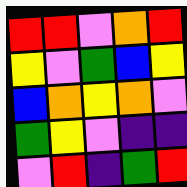[["red", "red", "violet", "orange", "red"], ["yellow", "violet", "green", "blue", "yellow"], ["blue", "orange", "yellow", "orange", "violet"], ["green", "yellow", "violet", "indigo", "indigo"], ["violet", "red", "indigo", "green", "red"]]